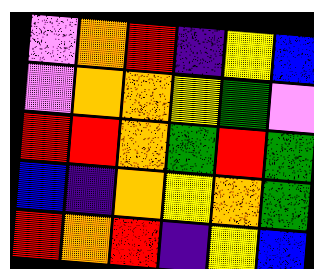[["violet", "orange", "red", "indigo", "yellow", "blue"], ["violet", "orange", "orange", "yellow", "green", "violet"], ["red", "red", "orange", "green", "red", "green"], ["blue", "indigo", "orange", "yellow", "orange", "green"], ["red", "orange", "red", "indigo", "yellow", "blue"]]